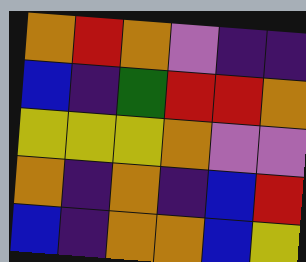[["orange", "red", "orange", "violet", "indigo", "indigo"], ["blue", "indigo", "green", "red", "red", "orange"], ["yellow", "yellow", "yellow", "orange", "violet", "violet"], ["orange", "indigo", "orange", "indigo", "blue", "red"], ["blue", "indigo", "orange", "orange", "blue", "yellow"]]